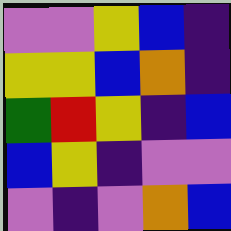[["violet", "violet", "yellow", "blue", "indigo"], ["yellow", "yellow", "blue", "orange", "indigo"], ["green", "red", "yellow", "indigo", "blue"], ["blue", "yellow", "indigo", "violet", "violet"], ["violet", "indigo", "violet", "orange", "blue"]]